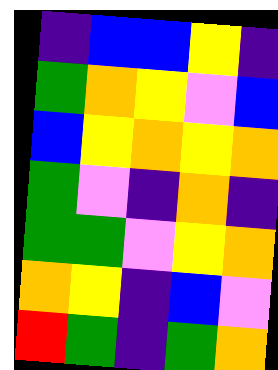[["indigo", "blue", "blue", "yellow", "indigo"], ["green", "orange", "yellow", "violet", "blue"], ["blue", "yellow", "orange", "yellow", "orange"], ["green", "violet", "indigo", "orange", "indigo"], ["green", "green", "violet", "yellow", "orange"], ["orange", "yellow", "indigo", "blue", "violet"], ["red", "green", "indigo", "green", "orange"]]